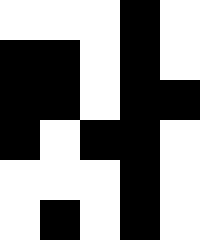[["white", "white", "white", "black", "white"], ["black", "black", "white", "black", "white"], ["black", "black", "white", "black", "black"], ["black", "white", "black", "black", "white"], ["white", "white", "white", "black", "white"], ["white", "black", "white", "black", "white"]]